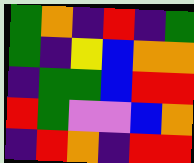[["green", "orange", "indigo", "red", "indigo", "green"], ["green", "indigo", "yellow", "blue", "orange", "orange"], ["indigo", "green", "green", "blue", "red", "red"], ["red", "green", "violet", "violet", "blue", "orange"], ["indigo", "red", "orange", "indigo", "red", "red"]]